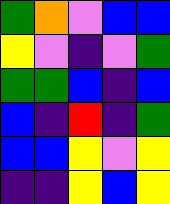[["green", "orange", "violet", "blue", "blue"], ["yellow", "violet", "indigo", "violet", "green"], ["green", "green", "blue", "indigo", "blue"], ["blue", "indigo", "red", "indigo", "green"], ["blue", "blue", "yellow", "violet", "yellow"], ["indigo", "indigo", "yellow", "blue", "yellow"]]